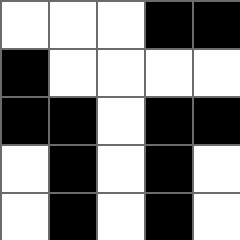[["white", "white", "white", "black", "black"], ["black", "white", "white", "white", "white"], ["black", "black", "white", "black", "black"], ["white", "black", "white", "black", "white"], ["white", "black", "white", "black", "white"]]